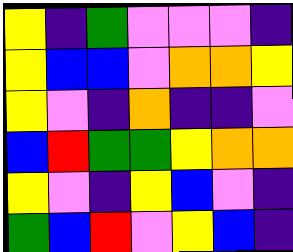[["yellow", "indigo", "green", "violet", "violet", "violet", "indigo"], ["yellow", "blue", "blue", "violet", "orange", "orange", "yellow"], ["yellow", "violet", "indigo", "orange", "indigo", "indigo", "violet"], ["blue", "red", "green", "green", "yellow", "orange", "orange"], ["yellow", "violet", "indigo", "yellow", "blue", "violet", "indigo"], ["green", "blue", "red", "violet", "yellow", "blue", "indigo"]]